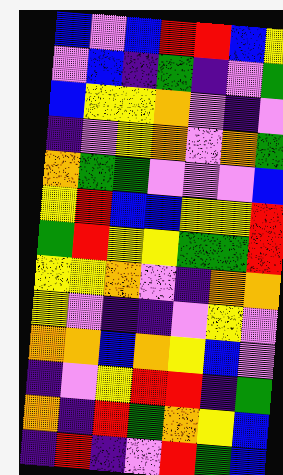[["blue", "violet", "blue", "red", "red", "blue", "yellow"], ["violet", "blue", "indigo", "green", "indigo", "violet", "green"], ["blue", "yellow", "yellow", "orange", "violet", "indigo", "violet"], ["indigo", "violet", "yellow", "orange", "violet", "orange", "green"], ["orange", "green", "green", "violet", "violet", "violet", "blue"], ["yellow", "red", "blue", "blue", "yellow", "yellow", "red"], ["green", "red", "yellow", "yellow", "green", "green", "red"], ["yellow", "yellow", "orange", "violet", "indigo", "orange", "orange"], ["yellow", "violet", "indigo", "indigo", "violet", "yellow", "violet"], ["orange", "orange", "blue", "orange", "yellow", "blue", "violet"], ["indigo", "violet", "yellow", "red", "red", "indigo", "green"], ["orange", "indigo", "red", "green", "orange", "yellow", "blue"], ["indigo", "red", "indigo", "violet", "red", "green", "blue"]]